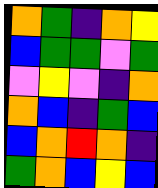[["orange", "green", "indigo", "orange", "yellow"], ["blue", "green", "green", "violet", "green"], ["violet", "yellow", "violet", "indigo", "orange"], ["orange", "blue", "indigo", "green", "blue"], ["blue", "orange", "red", "orange", "indigo"], ["green", "orange", "blue", "yellow", "blue"]]